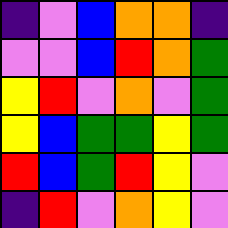[["indigo", "violet", "blue", "orange", "orange", "indigo"], ["violet", "violet", "blue", "red", "orange", "green"], ["yellow", "red", "violet", "orange", "violet", "green"], ["yellow", "blue", "green", "green", "yellow", "green"], ["red", "blue", "green", "red", "yellow", "violet"], ["indigo", "red", "violet", "orange", "yellow", "violet"]]